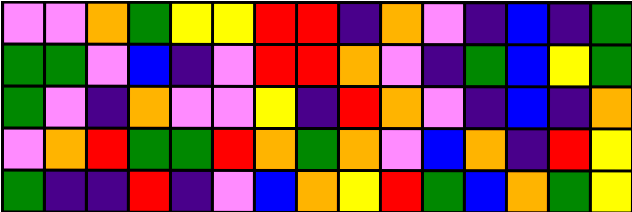[["violet", "violet", "orange", "green", "yellow", "yellow", "red", "red", "indigo", "orange", "violet", "indigo", "blue", "indigo", "green"], ["green", "green", "violet", "blue", "indigo", "violet", "red", "red", "orange", "violet", "indigo", "green", "blue", "yellow", "green"], ["green", "violet", "indigo", "orange", "violet", "violet", "yellow", "indigo", "red", "orange", "violet", "indigo", "blue", "indigo", "orange"], ["violet", "orange", "red", "green", "green", "red", "orange", "green", "orange", "violet", "blue", "orange", "indigo", "red", "yellow"], ["green", "indigo", "indigo", "red", "indigo", "violet", "blue", "orange", "yellow", "red", "green", "blue", "orange", "green", "yellow"]]